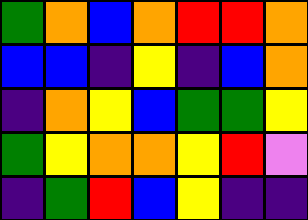[["green", "orange", "blue", "orange", "red", "red", "orange"], ["blue", "blue", "indigo", "yellow", "indigo", "blue", "orange"], ["indigo", "orange", "yellow", "blue", "green", "green", "yellow"], ["green", "yellow", "orange", "orange", "yellow", "red", "violet"], ["indigo", "green", "red", "blue", "yellow", "indigo", "indigo"]]